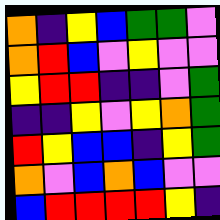[["orange", "indigo", "yellow", "blue", "green", "green", "violet"], ["orange", "red", "blue", "violet", "yellow", "violet", "violet"], ["yellow", "red", "red", "indigo", "indigo", "violet", "green"], ["indigo", "indigo", "yellow", "violet", "yellow", "orange", "green"], ["red", "yellow", "blue", "blue", "indigo", "yellow", "green"], ["orange", "violet", "blue", "orange", "blue", "violet", "violet"], ["blue", "red", "red", "red", "red", "yellow", "indigo"]]